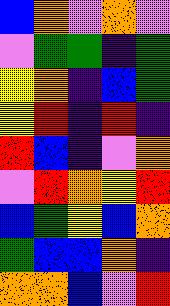[["blue", "orange", "violet", "orange", "violet"], ["violet", "green", "green", "indigo", "green"], ["yellow", "orange", "indigo", "blue", "green"], ["yellow", "red", "indigo", "red", "indigo"], ["red", "blue", "indigo", "violet", "orange"], ["violet", "red", "orange", "yellow", "red"], ["blue", "green", "yellow", "blue", "orange"], ["green", "blue", "blue", "orange", "indigo"], ["orange", "orange", "blue", "violet", "red"]]